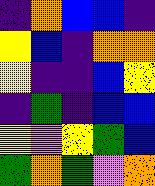[["indigo", "orange", "blue", "blue", "indigo"], ["yellow", "blue", "indigo", "orange", "orange"], ["yellow", "indigo", "indigo", "blue", "yellow"], ["indigo", "green", "indigo", "blue", "blue"], ["yellow", "violet", "yellow", "green", "blue"], ["green", "orange", "green", "violet", "orange"]]